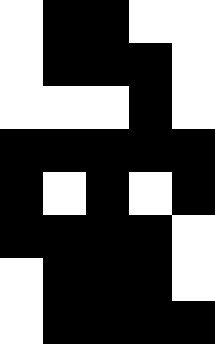[["white", "black", "black", "white", "white"], ["white", "black", "black", "black", "white"], ["white", "white", "white", "black", "white"], ["black", "black", "black", "black", "black"], ["black", "white", "black", "white", "black"], ["black", "black", "black", "black", "white"], ["white", "black", "black", "black", "white"], ["white", "black", "black", "black", "black"]]